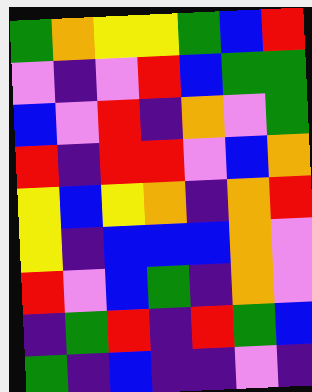[["green", "orange", "yellow", "yellow", "green", "blue", "red"], ["violet", "indigo", "violet", "red", "blue", "green", "green"], ["blue", "violet", "red", "indigo", "orange", "violet", "green"], ["red", "indigo", "red", "red", "violet", "blue", "orange"], ["yellow", "blue", "yellow", "orange", "indigo", "orange", "red"], ["yellow", "indigo", "blue", "blue", "blue", "orange", "violet"], ["red", "violet", "blue", "green", "indigo", "orange", "violet"], ["indigo", "green", "red", "indigo", "red", "green", "blue"], ["green", "indigo", "blue", "indigo", "indigo", "violet", "indigo"]]